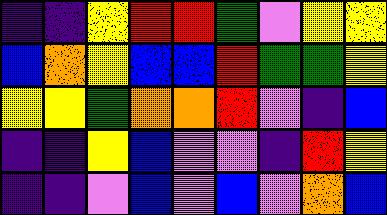[["indigo", "indigo", "yellow", "red", "red", "green", "violet", "yellow", "yellow"], ["blue", "orange", "yellow", "blue", "blue", "red", "green", "green", "yellow"], ["yellow", "yellow", "green", "orange", "orange", "red", "violet", "indigo", "blue"], ["indigo", "indigo", "yellow", "blue", "violet", "violet", "indigo", "red", "yellow"], ["indigo", "indigo", "violet", "blue", "violet", "blue", "violet", "orange", "blue"]]